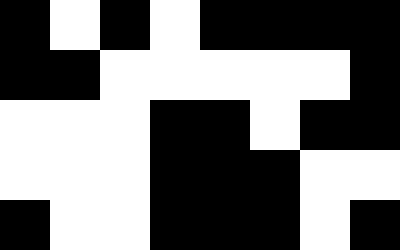[["black", "white", "black", "white", "black", "black", "black", "black"], ["black", "black", "white", "white", "white", "white", "white", "black"], ["white", "white", "white", "black", "black", "white", "black", "black"], ["white", "white", "white", "black", "black", "black", "white", "white"], ["black", "white", "white", "black", "black", "black", "white", "black"]]